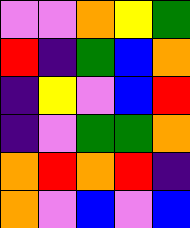[["violet", "violet", "orange", "yellow", "green"], ["red", "indigo", "green", "blue", "orange"], ["indigo", "yellow", "violet", "blue", "red"], ["indigo", "violet", "green", "green", "orange"], ["orange", "red", "orange", "red", "indigo"], ["orange", "violet", "blue", "violet", "blue"]]